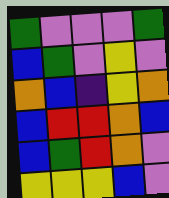[["green", "violet", "violet", "violet", "green"], ["blue", "green", "violet", "yellow", "violet"], ["orange", "blue", "indigo", "yellow", "orange"], ["blue", "red", "red", "orange", "blue"], ["blue", "green", "red", "orange", "violet"], ["yellow", "yellow", "yellow", "blue", "violet"]]